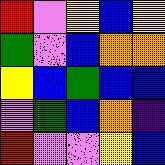[["red", "violet", "yellow", "blue", "yellow"], ["green", "violet", "blue", "orange", "orange"], ["yellow", "blue", "green", "blue", "blue"], ["violet", "green", "blue", "orange", "indigo"], ["red", "violet", "violet", "yellow", "blue"]]